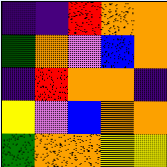[["indigo", "indigo", "red", "orange", "orange"], ["green", "orange", "violet", "blue", "orange"], ["indigo", "red", "orange", "orange", "indigo"], ["yellow", "violet", "blue", "orange", "orange"], ["green", "orange", "orange", "yellow", "yellow"]]